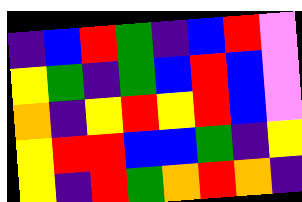[["indigo", "blue", "red", "green", "indigo", "blue", "red", "violet"], ["yellow", "green", "indigo", "green", "blue", "red", "blue", "violet"], ["orange", "indigo", "yellow", "red", "yellow", "red", "blue", "violet"], ["yellow", "red", "red", "blue", "blue", "green", "indigo", "yellow"], ["yellow", "indigo", "red", "green", "orange", "red", "orange", "indigo"]]